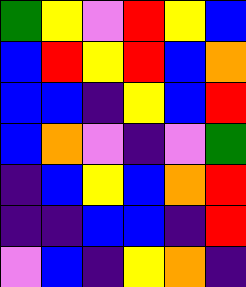[["green", "yellow", "violet", "red", "yellow", "blue"], ["blue", "red", "yellow", "red", "blue", "orange"], ["blue", "blue", "indigo", "yellow", "blue", "red"], ["blue", "orange", "violet", "indigo", "violet", "green"], ["indigo", "blue", "yellow", "blue", "orange", "red"], ["indigo", "indigo", "blue", "blue", "indigo", "red"], ["violet", "blue", "indigo", "yellow", "orange", "indigo"]]